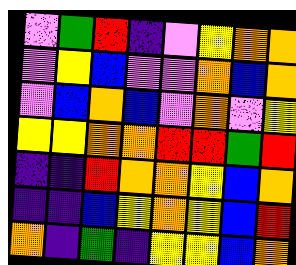[["violet", "green", "red", "indigo", "violet", "yellow", "orange", "orange"], ["violet", "yellow", "blue", "violet", "violet", "orange", "blue", "orange"], ["violet", "blue", "orange", "blue", "violet", "orange", "violet", "yellow"], ["yellow", "yellow", "orange", "orange", "red", "red", "green", "red"], ["indigo", "indigo", "red", "orange", "orange", "yellow", "blue", "orange"], ["indigo", "indigo", "blue", "yellow", "orange", "yellow", "blue", "red"], ["orange", "indigo", "green", "indigo", "yellow", "yellow", "blue", "orange"]]